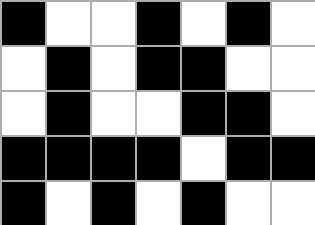[["black", "white", "white", "black", "white", "black", "white"], ["white", "black", "white", "black", "black", "white", "white"], ["white", "black", "white", "white", "black", "black", "white"], ["black", "black", "black", "black", "white", "black", "black"], ["black", "white", "black", "white", "black", "white", "white"]]